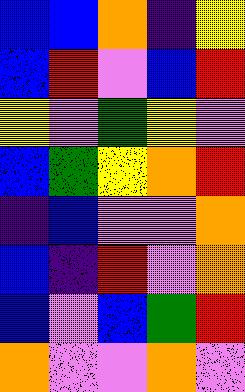[["blue", "blue", "orange", "indigo", "yellow"], ["blue", "red", "violet", "blue", "red"], ["yellow", "violet", "green", "yellow", "violet"], ["blue", "green", "yellow", "orange", "red"], ["indigo", "blue", "violet", "violet", "orange"], ["blue", "indigo", "red", "violet", "orange"], ["blue", "violet", "blue", "green", "red"], ["orange", "violet", "violet", "orange", "violet"]]